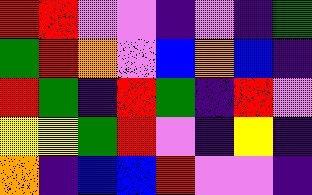[["red", "red", "violet", "violet", "indigo", "violet", "indigo", "green"], ["green", "red", "orange", "violet", "blue", "orange", "blue", "indigo"], ["red", "green", "indigo", "red", "green", "indigo", "red", "violet"], ["yellow", "yellow", "green", "red", "violet", "indigo", "yellow", "indigo"], ["orange", "indigo", "blue", "blue", "red", "violet", "violet", "indigo"]]